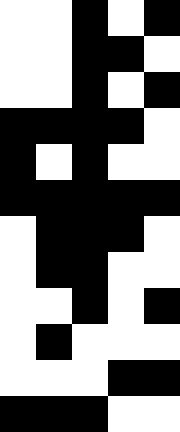[["white", "white", "black", "white", "black"], ["white", "white", "black", "black", "white"], ["white", "white", "black", "white", "black"], ["black", "black", "black", "black", "white"], ["black", "white", "black", "white", "white"], ["black", "black", "black", "black", "black"], ["white", "black", "black", "black", "white"], ["white", "black", "black", "white", "white"], ["white", "white", "black", "white", "black"], ["white", "black", "white", "white", "white"], ["white", "white", "white", "black", "black"], ["black", "black", "black", "white", "white"]]